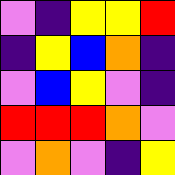[["violet", "indigo", "yellow", "yellow", "red"], ["indigo", "yellow", "blue", "orange", "indigo"], ["violet", "blue", "yellow", "violet", "indigo"], ["red", "red", "red", "orange", "violet"], ["violet", "orange", "violet", "indigo", "yellow"]]